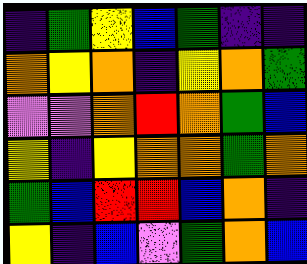[["indigo", "green", "yellow", "blue", "green", "indigo", "indigo"], ["orange", "yellow", "orange", "indigo", "yellow", "orange", "green"], ["violet", "violet", "orange", "red", "orange", "green", "blue"], ["yellow", "indigo", "yellow", "orange", "orange", "green", "orange"], ["green", "blue", "red", "red", "blue", "orange", "indigo"], ["yellow", "indigo", "blue", "violet", "green", "orange", "blue"]]